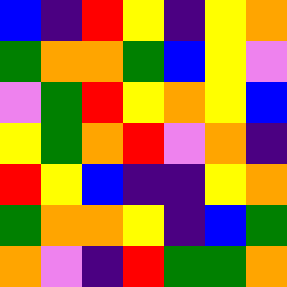[["blue", "indigo", "red", "yellow", "indigo", "yellow", "orange"], ["green", "orange", "orange", "green", "blue", "yellow", "violet"], ["violet", "green", "red", "yellow", "orange", "yellow", "blue"], ["yellow", "green", "orange", "red", "violet", "orange", "indigo"], ["red", "yellow", "blue", "indigo", "indigo", "yellow", "orange"], ["green", "orange", "orange", "yellow", "indigo", "blue", "green"], ["orange", "violet", "indigo", "red", "green", "green", "orange"]]